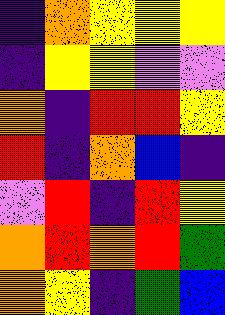[["indigo", "orange", "yellow", "yellow", "yellow"], ["indigo", "yellow", "yellow", "violet", "violet"], ["orange", "indigo", "red", "red", "yellow"], ["red", "indigo", "orange", "blue", "indigo"], ["violet", "red", "indigo", "red", "yellow"], ["orange", "red", "orange", "red", "green"], ["orange", "yellow", "indigo", "green", "blue"]]